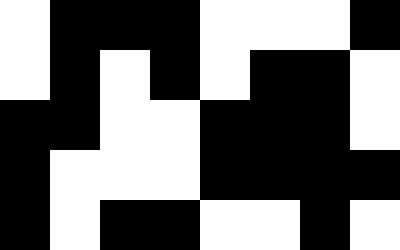[["white", "black", "black", "black", "white", "white", "white", "black"], ["white", "black", "white", "black", "white", "black", "black", "white"], ["black", "black", "white", "white", "black", "black", "black", "white"], ["black", "white", "white", "white", "black", "black", "black", "black"], ["black", "white", "black", "black", "white", "white", "black", "white"]]